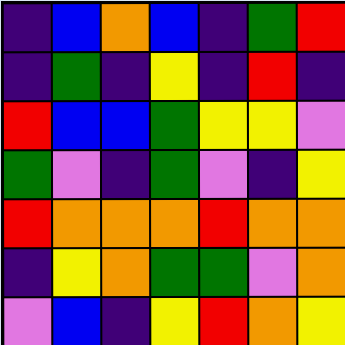[["indigo", "blue", "orange", "blue", "indigo", "green", "red"], ["indigo", "green", "indigo", "yellow", "indigo", "red", "indigo"], ["red", "blue", "blue", "green", "yellow", "yellow", "violet"], ["green", "violet", "indigo", "green", "violet", "indigo", "yellow"], ["red", "orange", "orange", "orange", "red", "orange", "orange"], ["indigo", "yellow", "orange", "green", "green", "violet", "orange"], ["violet", "blue", "indigo", "yellow", "red", "orange", "yellow"]]